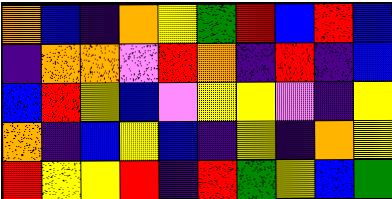[["orange", "blue", "indigo", "orange", "yellow", "green", "red", "blue", "red", "blue"], ["indigo", "orange", "orange", "violet", "red", "orange", "indigo", "red", "indigo", "blue"], ["blue", "red", "yellow", "blue", "violet", "yellow", "yellow", "violet", "indigo", "yellow"], ["orange", "indigo", "blue", "yellow", "blue", "indigo", "yellow", "indigo", "orange", "yellow"], ["red", "yellow", "yellow", "red", "indigo", "red", "green", "yellow", "blue", "green"]]